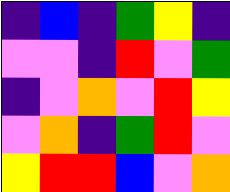[["indigo", "blue", "indigo", "green", "yellow", "indigo"], ["violet", "violet", "indigo", "red", "violet", "green"], ["indigo", "violet", "orange", "violet", "red", "yellow"], ["violet", "orange", "indigo", "green", "red", "violet"], ["yellow", "red", "red", "blue", "violet", "orange"]]